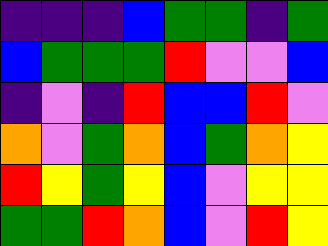[["indigo", "indigo", "indigo", "blue", "green", "green", "indigo", "green"], ["blue", "green", "green", "green", "red", "violet", "violet", "blue"], ["indigo", "violet", "indigo", "red", "blue", "blue", "red", "violet"], ["orange", "violet", "green", "orange", "blue", "green", "orange", "yellow"], ["red", "yellow", "green", "yellow", "blue", "violet", "yellow", "yellow"], ["green", "green", "red", "orange", "blue", "violet", "red", "yellow"]]